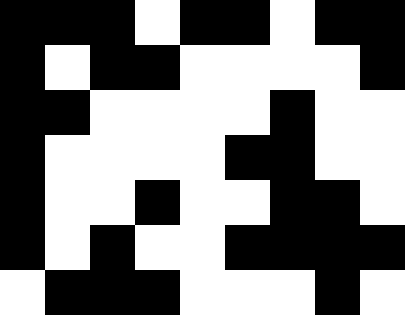[["black", "black", "black", "white", "black", "black", "white", "black", "black"], ["black", "white", "black", "black", "white", "white", "white", "white", "black"], ["black", "black", "white", "white", "white", "white", "black", "white", "white"], ["black", "white", "white", "white", "white", "black", "black", "white", "white"], ["black", "white", "white", "black", "white", "white", "black", "black", "white"], ["black", "white", "black", "white", "white", "black", "black", "black", "black"], ["white", "black", "black", "black", "white", "white", "white", "black", "white"]]